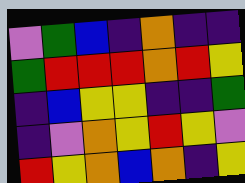[["violet", "green", "blue", "indigo", "orange", "indigo", "indigo"], ["green", "red", "red", "red", "orange", "red", "yellow"], ["indigo", "blue", "yellow", "yellow", "indigo", "indigo", "green"], ["indigo", "violet", "orange", "yellow", "red", "yellow", "violet"], ["red", "yellow", "orange", "blue", "orange", "indigo", "yellow"]]